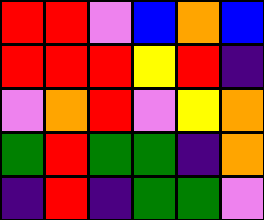[["red", "red", "violet", "blue", "orange", "blue"], ["red", "red", "red", "yellow", "red", "indigo"], ["violet", "orange", "red", "violet", "yellow", "orange"], ["green", "red", "green", "green", "indigo", "orange"], ["indigo", "red", "indigo", "green", "green", "violet"]]